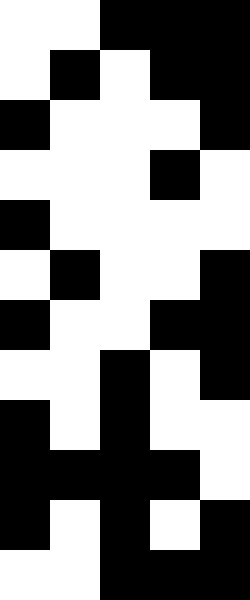[["white", "white", "black", "black", "black"], ["white", "black", "white", "black", "black"], ["black", "white", "white", "white", "black"], ["white", "white", "white", "black", "white"], ["black", "white", "white", "white", "white"], ["white", "black", "white", "white", "black"], ["black", "white", "white", "black", "black"], ["white", "white", "black", "white", "black"], ["black", "white", "black", "white", "white"], ["black", "black", "black", "black", "white"], ["black", "white", "black", "white", "black"], ["white", "white", "black", "black", "black"]]